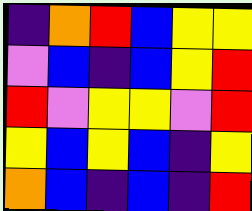[["indigo", "orange", "red", "blue", "yellow", "yellow"], ["violet", "blue", "indigo", "blue", "yellow", "red"], ["red", "violet", "yellow", "yellow", "violet", "red"], ["yellow", "blue", "yellow", "blue", "indigo", "yellow"], ["orange", "blue", "indigo", "blue", "indigo", "red"]]